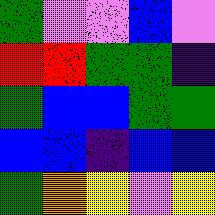[["green", "violet", "violet", "blue", "violet"], ["red", "red", "green", "green", "indigo"], ["green", "blue", "blue", "green", "green"], ["blue", "blue", "indigo", "blue", "blue"], ["green", "orange", "yellow", "violet", "yellow"]]